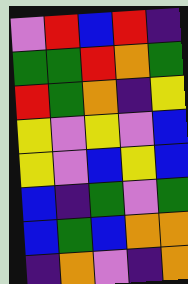[["violet", "red", "blue", "red", "indigo"], ["green", "green", "red", "orange", "green"], ["red", "green", "orange", "indigo", "yellow"], ["yellow", "violet", "yellow", "violet", "blue"], ["yellow", "violet", "blue", "yellow", "blue"], ["blue", "indigo", "green", "violet", "green"], ["blue", "green", "blue", "orange", "orange"], ["indigo", "orange", "violet", "indigo", "orange"]]